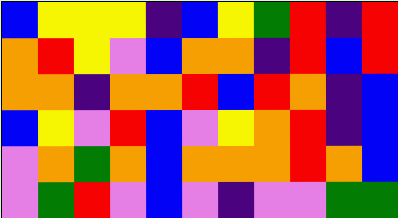[["blue", "yellow", "yellow", "yellow", "indigo", "blue", "yellow", "green", "red", "indigo", "red"], ["orange", "red", "yellow", "violet", "blue", "orange", "orange", "indigo", "red", "blue", "red"], ["orange", "orange", "indigo", "orange", "orange", "red", "blue", "red", "orange", "indigo", "blue"], ["blue", "yellow", "violet", "red", "blue", "violet", "yellow", "orange", "red", "indigo", "blue"], ["violet", "orange", "green", "orange", "blue", "orange", "orange", "orange", "red", "orange", "blue"], ["violet", "green", "red", "violet", "blue", "violet", "indigo", "violet", "violet", "green", "green"]]